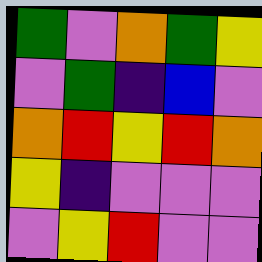[["green", "violet", "orange", "green", "yellow"], ["violet", "green", "indigo", "blue", "violet"], ["orange", "red", "yellow", "red", "orange"], ["yellow", "indigo", "violet", "violet", "violet"], ["violet", "yellow", "red", "violet", "violet"]]